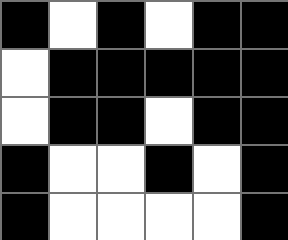[["black", "white", "black", "white", "black", "black"], ["white", "black", "black", "black", "black", "black"], ["white", "black", "black", "white", "black", "black"], ["black", "white", "white", "black", "white", "black"], ["black", "white", "white", "white", "white", "black"]]